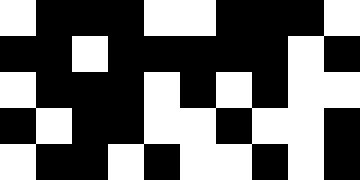[["white", "black", "black", "black", "white", "white", "black", "black", "black", "white"], ["black", "black", "white", "black", "black", "black", "black", "black", "white", "black"], ["white", "black", "black", "black", "white", "black", "white", "black", "white", "white"], ["black", "white", "black", "black", "white", "white", "black", "white", "white", "black"], ["white", "black", "black", "white", "black", "white", "white", "black", "white", "black"]]